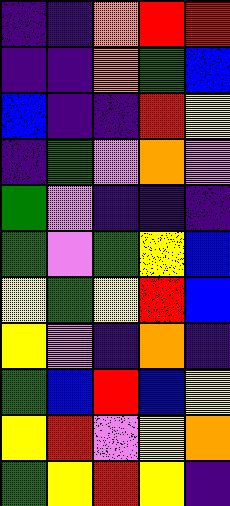[["indigo", "indigo", "orange", "red", "red"], ["indigo", "indigo", "orange", "green", "blue"], ["blue", "indigo", "indigo", "red", "yellow"], ["indigo", "green", "violet", "orange", "violet"], ["green", "violet", "indigo", "indigo", "indigo"], ["green", "violet", "green", "yellow", "blue"], ["yellow", "green", "yellow", "red", "blue"], ["yellow", "violet", "indigo", "orange", "indigo"], ["green", "blue", "red", "blue", "yellow"], ["yellow", "red", "violet", "yellow", "orange"], ["green", "yellow", "red", "yellow", "indigo"]]